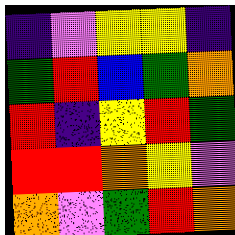[["indigo", "violet", "yellow", "yellow", "indigo"], ["green", "red", "blue", "green", "orange"], ["red", "indigo", "yellow", "red", "green"], ["red", "red", "orange", "yellow", "violet"], ["orange", "violet", "green", "red", "orange"]]